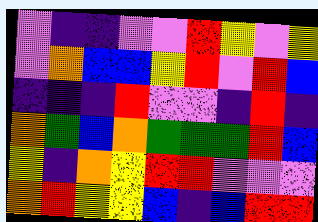[["violet", "indigo", "indigo", "violet", "violet", "red", "yellow", "violet", "yellow"], ["violet", "orange", "blue", "blue", "yellow", "red", "violet", "red", "blue"], ["indigo", "indigo", "indigo", "red", "violet", "violet", "indigo", "red", "indigo"], ["orange", "green", "blue", "orange", "green", "green", "green", "red", "blue"], ["yellow", "indigo", "orange", "yellow", "red", "red", "violet", "violet", "violet"], ["orange", "red", "yellow", "yellow", "blue", "indigo", "blue", "red", "red"]]